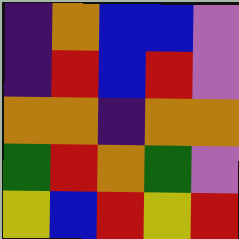[["indigo", "orange", "blue", "blue", "violet"], ["indigo", "red", "blue", "red", "violet"], ["orange", "orange", "indigo", "orange", "orange"], ["green", "red", "orange", "green", "violet"], ["yellow", "blue", "red", "yellow", "red"]]